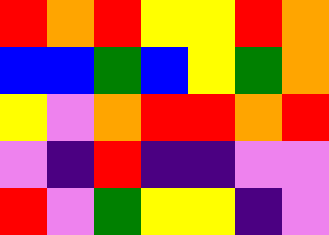[["red", "orange", "red", "yellow", "yellow", "red", "orange"], ["blue", "blue", "green", "blue", "yellow", "green", "orange"], ["yellow", "violet", "orange", "red", "red", "orange", "red"], ["violet", "indigo", "red", "indigo", "indigo", "violet", "violet"], ["red", "violet", "green", "yellow", "yellow", "indigo", "violet"]]